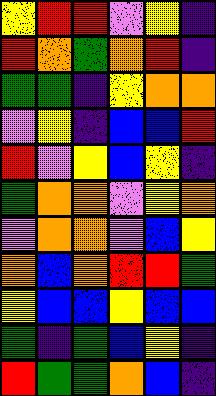[["yellow", "red", "red", "violet", "yellow", "indigo"], ["red", "orange", "green", "orange", "red", "indigo"], ["green", "green", "indigo", "yellow", "orange", "orange"], ["violet", "yellow", "indigo", "blue", "blue", "red"], ["red", "violet", "yellow", "blue", "yellow", "indigo"], ["green", "orange", "orange", "violet", "yellow", "orange"], ["violet", "orange", "orange", "violet", "blue", "yellow"], ["orange", "blue", "orange", "red", "red", "green"], ["yellow", "blue", "blue", "yellow", "blue", "blue"], ["green", "indigo", "green", "blue", "yellow", "indigo"], ["red", "green", "green", "orange", "blue", "indigo"]]